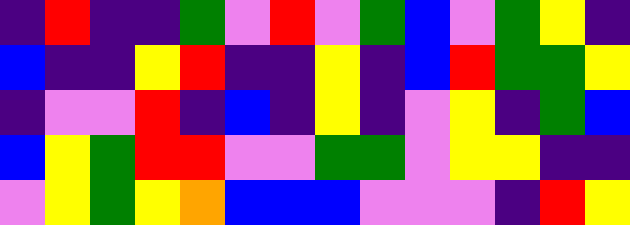[["indigo", "red", "indigo", "indigo", "green", "violet", "red", "violet", "green", "blue", "violet", "green", "yellow", "indigo"], ["blue", "indigo", "indigo", "yellow", "red", "indigo", "indigo", "yellow", "indigo", "blue", "red", "green", "green", "yellow"], ["indigo", "violet", "violet", "red", "indigo", "blue", "indigo", "yellow", "indigo", "violet", "yellow", "indigo", "green", "blue"], ["blue", "yellow", "green", "red", "red", "violet", "violet", "green", "green", "violet", "yellow", "yellow", "indigo", "indigo"], ["violet", "yellow", "green", "yellow", "orange", "blue", "blue", "blue", "violet", "violet", "violet", "indigo", "red", "yellow"]]